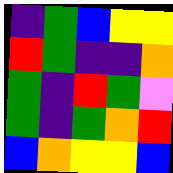[["indigo", "green", "blue", "yellow", "yellow"], ["red", "green", "indigo", "indigo", "orange"], ["green", "indigo", "red", "green", "violet"], ["green", "indigo", "green", "orange", "red"], ["blue", "orange", "yellow", "yellow", "blue"]]